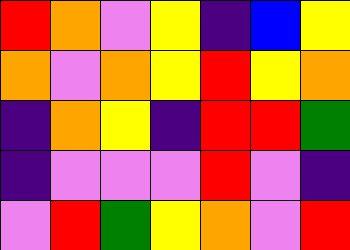[["red", "orange", "violet", "yellow", "indigo", "blue", "yellow"], ["orange", "violet", "orange", "yellow", "red", "yellow", "orange"], ["indigo", "orange", "yellow", "indigo", "red", "red", "green"], ["indigo", "violet", "violet", "violet", "red", "violet", "indigo"], ["violet", "red", "green", "yellow", "orange", "violet", "red"]]